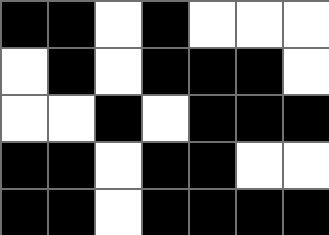[["black", "black", "white", "black", "white", "white", "white"], ["white", "black", "white", "black", "black", "black", "white"], ["white", "white", "black", "white", "black", "black", "black"], ["black", "black", "white", "black", "black", "white", "white"], ["black", "black", "white", "black", "black", "black", "black"]]